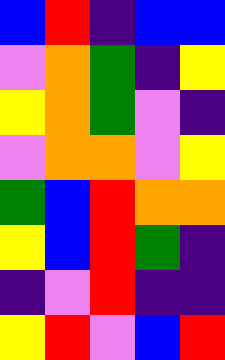[["blue", "red", "indigo", "blue", "blue"], ["violet", "orange", "green", "indigo", "yellow"], ["yellow", "orange", "green", "violet", "indigo"], ["violet", "orange", "orange", "violet", "yellow"], ["green", "blue", "red", "orange", "orange"], ["yellow", "blue", "red", "green", "indigo"], ["indigo", "violet", "red", "indigo", "indigo"], ["yellow", "red", "violet", "blue", "red"]]